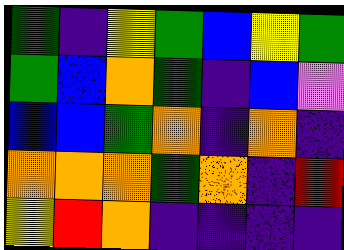[["green", "indigo", "yellow", "green", "blue", "yellow", "green"], ["green", "blue", "orange", "green", "indigo", "blue", "violet"], ["blue", "blue", "green", "orange", "indigo", "orange", "indigo"], ["orange", "orange", "orange", "green", "orange", "indigo", "red"], ["yellow", "red", "orange", "indigo", "indigo", "indigo", "indigo"]]